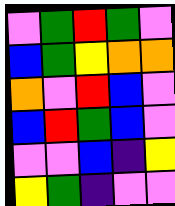[["violet", "green", "red", "green", "violet"], ["blue", "green", "yellow", "orange", "orange"], ["orange", "violet", "red", "blue", "violet"], ["blue", "red", "green", "blue", "violet"], ["violet", "violet", "blue", "indigo", "yellow"], ["yellow", "green", "indigo", "violet", "violet"]]